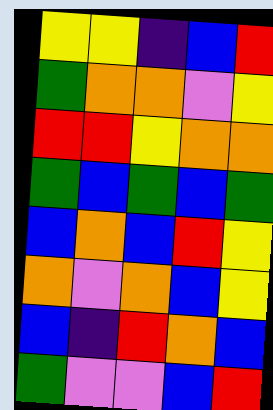[["yellow", "yellow", "indigo", "blue", "red"], ["green", "orange", "orange", "violet", "yellow"], ["red", "red", "yellow", "orange", "orange"], ["green", "blue", "green", "blue", "green"], ["blue", "orange", "blue", "red", "yellow"], ["orange", "violet", "orange", "blue", "yellow"], ["blue", "indigo", "red", "orange", "blue"], ["green", "violet", "violet", "blue", "red"]]